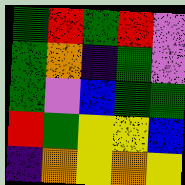[["green", "red", "green", "red", "violet"], ["green", "orange", "indigo", "green", "violet"], ["green", "violet", "blue", "green", "green"], ["red", "green", "yellow", "yellow", "blue"], ["indigo", "orange", "yellow", "orange", "yellow"]]